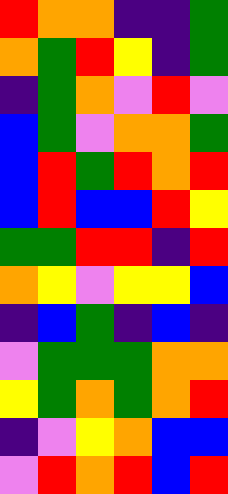[["red", "orange", "orange", "indigo", "indigo", "green"], ["orange", "green", "red", "yellow", "indigo", "green"], ["indigo", "green", "orange", "violet", "red", "violet"], ["blue", "green", "violet", "orange", "orange", "green"], ["blue", "red", "green", "red", "orange", "red"], ["blue", "red", "blue", "blue", "red", "yellow"], ["green", "green", "red", "red", "indigo", "red"], ["orange", "yellow", "violet", "yellow", "yellow", "blue"], ["indigo", "blue", "green", "indigo", "blue", "indigo"], ["violet", "green", "green", "green", "orange", "orange"], ["yellow", "green", "orange", "green", "orange", "red"], ["indigo", "violet", "yellow", "orange", "blue", "blue"], ["violet", "red", "orange", "red", "blue", "red"]]